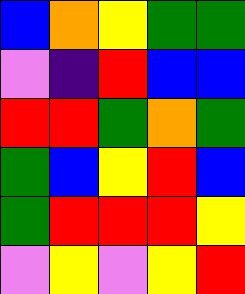[["blue", "orange", "yellow", "green", "green"], ["violet", "indigo", "red", "blue", "blue"], ["red", "red", "green", "orange", "green"], ["green", "blue", "yellow", "red", "blue"], ["green", "red", "red", "red", "yellow"], ["violet", "yellow", "violet", "yellow", "red"]]